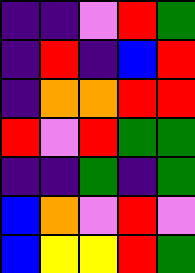[["indigo", "indigo", "violet", "red", "green"], ["indigo", "red", "indigo", "blue", "red"], ["indigo", "orange", "orange", "red", "red"], ["red", "violet", "red", "green", "green"], ["indigo", "indigo", "green", "indigo", "green"], ["blue", "orange", "violet", "red", "violet"], ["blue", "yellow", "yellow", "red", "green"]]